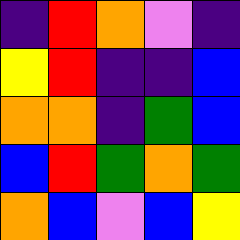[["indigo", "red", "orange", "violet", "indigo"], ["yellow", "red", "indigo", "indigo", "blue"], ["orange", "orange", "indigo", "green", "blue"], ["blue", "red", "green", "orange", "green"], ["orange", "blue", "violet", "blue", "yellow"]]